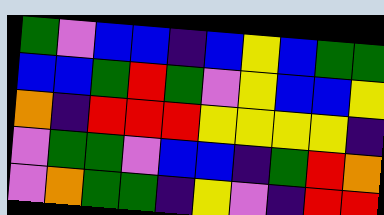[["green", "violet", "blue", "blue", "indigo", "blue", "yellow", "blue", "green", "green"], ["blue", "blue", "green", "red", "green", "violet", "yellow", "blue", "blue", "yellow"], ["orange", "indigo", "red", "red", "red", "yellow", "yellow", "yellow", "yellow", "indigo"], ["violet", "green", "green", "violet", "blue", "blue", "indigo", "green", "red", "orange"], ["violet", "orange", "green", "green", "indigo", "yellow", "violet", "indigo", "red", "red"]]